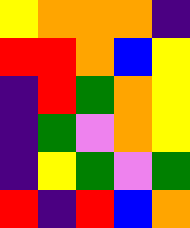[["yellow", "orange", "orange", "orange", "indigo"], ["red", "red", "orange", "blue", "yellow"], ["indigo", "red", "green", "orange", "yellow"], ["indigo", "green", "violet", "orange", "yellow"], ["indigo", "yellow", "green", "violet", "green"], ["red", "indigo", "red", "blue", "orange"]]